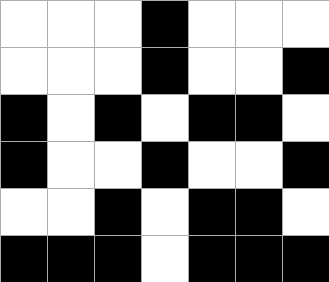[["white", "white", "white", "black", "white", "white", "white"], ["white", "white", "white", "black", "white", "white", "black"], ["black", "white", "black", "white", "black", "black", "white"], ["black", "white", "white", "black", "white", "white", "black"], ["white", "white", "black", "white", "black", "black", "white"], ["black", "black", "black", "white", "black", "black", "black"]]